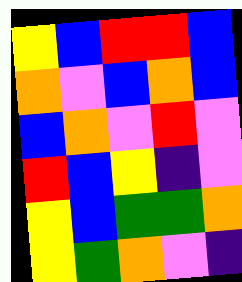[["yellow", "blue", "red", "red", "blue"], ["orange", "violet", "blue", "orange", "blue"], ["blue", "orange", "violet", "red", "violet"], ["red", "blue", "yellow", "indigo", "violet"], ["yellow", "blue", "green", "green", "orange"], ["yellow", "green", "orange", "violet", "indigo"]]